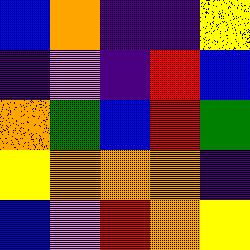[["blue", "orange", "indigo", "indigo", "yellow"], ["indigo", "violet", "indigo", "red", "blue"], ["orange", "green", "blue", "red", "green"], ["yellow", "orange", "orange", "orange", "indigo"], ["blue", "violet", "red", "orange", "yellow"]]